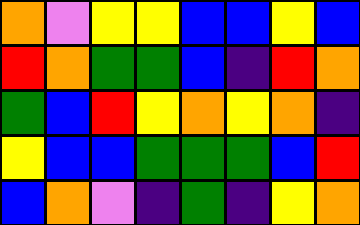[["orange", "violet", "yellow", "yellow", "blue", "blue", "yellow", "blue"], ["red", "orange", "green", "green", "blue", "indigo", "red", "orange"], ["green", "blue", "red", "yellow", "orange", "yellow", "orange", "indigo"], ["yellow", "blue", "blue", "green", "green", "green", "blue", "red"], ["blue", "orange", "violet", "indigo", "green", "indigo", "yellow", "orange"]]